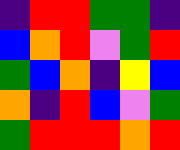[["indigo", "red", "red", "green", "green", "indigo"], ["blue", "orange", "red", "violet", "green", "red"], ["green", "blue", "orange", "indigo", "yellow", "blue"], ["orange", "indigo", "red", "blue", "violet", "green"], ["green", "red", "red", "red", "orange", "red"]]